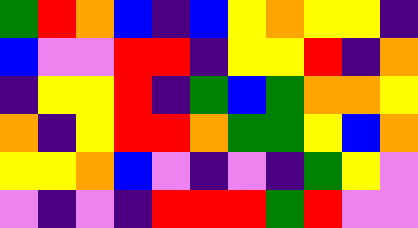[["green", "red", "orange", "blue", "indigo", "blue", "yellow", "orange", "yellow", "yellow", "indigo"], ["blue", "violet", "violet", "red", "red", "indigo", "yellow", "yellow", "red", "indigo", "orange"], ["indigo", "yellow", "yellow", "red", "indigo", "green", "blue", "green", "orange", "orange", "yellow"], ["orange", "indigo", "yellow", "red", "red", "orange", "green", "green", "yellow", "blue", "orange"], ["yellow", "yellow", "orange", "blue", "violet", "indigo", "violet", "indigo", "green", "yellow", "violet"], ["violet", "indigo", "violet", "indigo", "red", "red", "red", "green", "red", "violet", "violet"]]